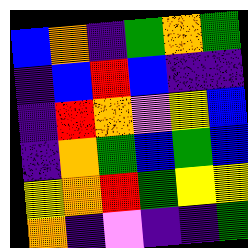[["blue", "orange", "indigo", "green", "orange", "green"], ["indigo", "blue", "red", "blue", "indigo", "indigo"], ["indigo", "red", "orange", "violet", "yellow", "blue"], ["indigo", "orange", "green", "blue", "green", "blue"], ["yellow", "orange", "red", "green", "yellow", "yellow"], ["orange", "indigo", "violet", "indigo", "indigo", "green"]]